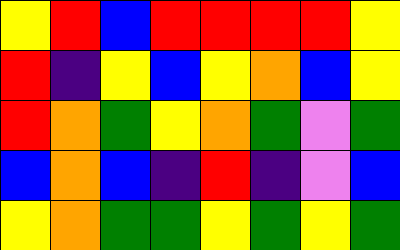[["yellow", "red", "blue", "red", "red", "red", "red", "yellow"], ["red", "indigo", "yellow", "blue", "yellow", "orange", "blue", "yellow"], ["red", "orange", "green", "yellow", "orange", "green", "violet", "green"], ["blue", "orange", "blue", "indigo", "red", "indigo", "violet", "blue"], ["yellow", "orange", "green", "green", "yellow", "green", "yellow", "green"]]